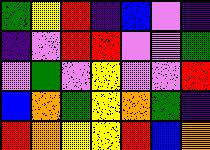[["green", "yellow", "red", "indigo", "blue", "violet", "indigo"], ["indigo", "violet", "red", "red", "violet", "violet", "green"], ["violet", "green", "violet", "yellow", "violet", "violet", "red"], ["blue", "orange", "green", "yellow", "orange", "green", "indigo"], ["red", "orange", "yellow", "yellow", "red", "blue", "orange"]]